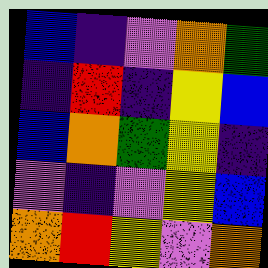[["blue", "indigo", "violet", "orange", "green"], ["indigo", "red", "indigo", "yellow", "blue"], ["blue", "orange", "green", "yellow", "indigo"], ["violet", "indigo", "violet", "yellow", "blue"], ["orange", "red", "yellow", "violet", "orange"]]